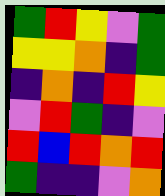[["green", "red", "yellow", "violet", "green"], ["yellow", "yellow", "orange", "indigo", "green"], ["indigo", "orange", "indigo", "red", "yellow"], ["violet", "red", "green", "indigo", "violet"], ["red", "blue", "red", "orange", "red"], ["green", "indigo", "indigo", "violet", "orange"]]